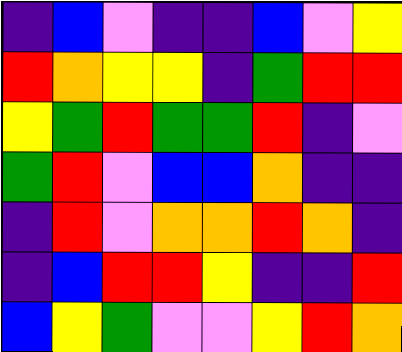[["indigo", "blue", "violet", "indigo", "indigo", "blue", "violet", "yellow"], ["red", "orange", "yellow", "yellow", "indigo", "green", "red", "red"], ["yellow", "green", "red", "green", "green", "red", "indigo", "violet"], ["green", "red", "violet", "blue", "blue", "orange", "indigo", "indigo"], ["indigo", "red", "violet", "orange", "orange", "red", "orange", "indigo"], ["indigo", "blue", "red", "red", "yellow", "indigo", "indigo", "red"], ["blue", "yellow", "green", "violet", "violet", "yellow", "red", "orange"]]